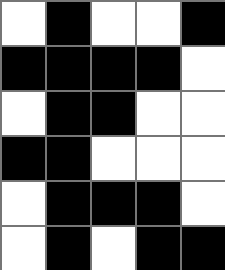[["white", "black", "white", "white", "black"], ["black", "black", "black", "black", "white"], ["white", "black", "black", "white", "white"], ["black", "black", "white", "white", "white"], ["white", "black", "black", "black", "white"], ["white", "black", "white", "black", "black"]]